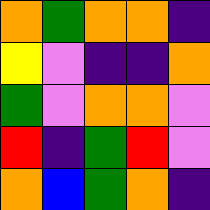[["orange", "green", "orange", "orange", "indigo"], ["yellow", "violet", "indigo", "indigo", "orange"], ["green", "violet", "orange", "orange", "violet"], ["red", "indigo", "green", "red", "violet"], ["orange", "blue", "green", "orange", "indigo"]]